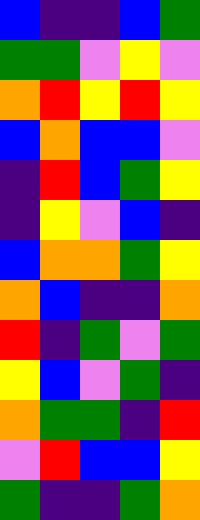[["blue", "indigo", "indigo", "blue", "green"], ["green", "green", "violet", "yellow", "violet"], ["orange", "red", "yellow", "red", "yellow"], ["blue", "orange", "blue", "blue", "violet"], ["indigo", "red", "blue", "green", "yellow"], ["indigo", "yellow", "violet", "blue", "indigo"], ["blue", "orange", "orange", "green", "yellow"], ["orange", "blue", "indigo", "indigo", "orange"], ["red", "indigo", "green", "violet", "green"], ["yellow", "blue", "violet", "green", "indigo"], ["orange", "green", "green", "indigo", "red"], ["violet", "red", "blue", "blue", "yellow"], ["green", "indigo", "indigo", "green", "orange"]]